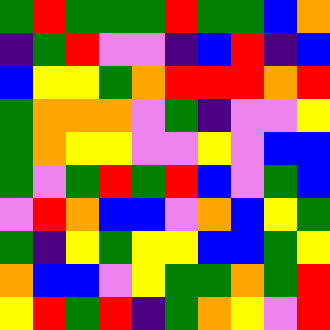[["green", "red", "green", "green", "green", "red", "green", "green", "blue", "orange"], ["indigo", "green", "red", "violet", "violet", "indigo", "blue", "red", "indigo", "blue"], ["blue", "yellow", "yellow", "green", "orange", "red", "red", "red", "orange", "red"], ["green", "orange", "orange", "orange", "violet", "green", "indigo", "violet", "violet", "yellow"], ["green", "orange", "yellow", "yellow", "violet", "violet", "yellow", "violet", "blue", "blue"], ["green", "violet", "green", "red", "green", "red", "blue", "violet", "green", "blue"], ["violet", "red", "orange", "blue", "blue", "violet", "orange", "blue", "yellow", "green"], ["green", "indigo", "yellow", "green", "yellow", "yellow", "blue", "blue", "green", "yellow"], ["orange", "blue", "blue", "violet", "yellow", "green", "green", "orange", "green", "red"], ["yellow", "red", "green", "red", "indigo", "green", "orange", "yellow", "violet", "red"]]